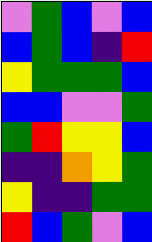[["violet", "green", "blue", "violet", "blue"], ["blue", "green", "blue", "indigo", "red"], ["yellow", "green", "green", "green", "blue"], ["blue", "blue", "violet", "violet", "green"], ["green", "red", "yellow", "yellow", "blue"], ["indigo", "indigo", "orange", "yellow", "green"], ["yellow", "indigo", "indigo", "green", "green"], ["red", "blue", "green", "violet", "blue"]]